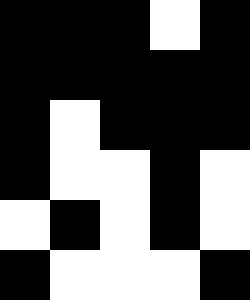[["black", "black", "black", "white", "black"], ["black", "black", "black", "black", "black"], ["black", "white", "black", "black", "black"], ["black", "white", "white", "black", "white"], ["white", "black", "white", "black", "white"], ["black", "white", "white", "white", "black"]]